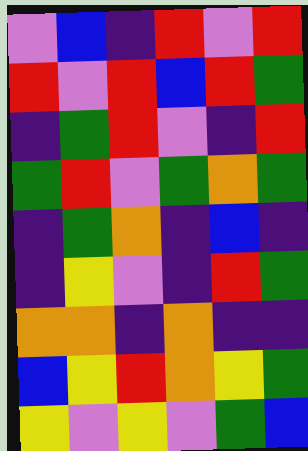[["violet", "blue", "indigo", "red", "violet", "red"], ["red", "violet", "red", "blue", "red", "green"], ["indigo", "green", "red", "violet", "indigo", "red"], ["green", "red", "violet", "green", "orange", "green"], ["indigo", "green", "orange", "indigo", "blue", "indigo"], ["indigo", "yellow", "violet", "indigo", "red", "green"], ["orange", "orange", "indigo", "orange", "indigo", "indigo"], ["blue", "yellow", "red", "orange", "yellow", "green"], ["yellow", "violet", "yellow", "violet", "green", "blue"]]